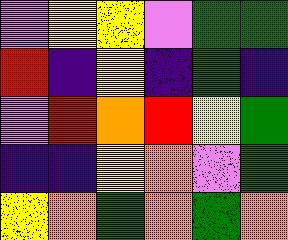[["violet", "yellow", "yellow", "violet", "green", "green"], ["red", "indigo", "yellow", "indigo", "green", "indigo"], ["violet", "red", "orange", "red", "yellow", "green"], ["indigo", "indigo", "yellow", "orange", "violet", "green"], ["yellow", "orange", "green", "orange", "green", "orange"]]